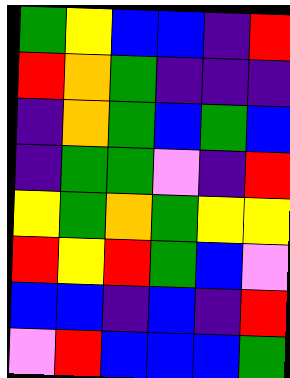[["green", "yellow", "blue", "blue", "indigo", "red"], ["red", "orange", "green", "indigo", "indigo", "indigo"], ["indigo", "orange", "green", "blue", "green", "blue"], ["indigo", "green", "green", "violet", "indigo", "red"], ["yellow", "green", "orange", "green", "yellow", "yellow"], ["red", "yellow", "red", "green", "blue", "violet"], ["blue", "blue", "indigo", "blue", "indigo", "red"], ["violet", "red", "blue", "blue", "blue", "green"]]